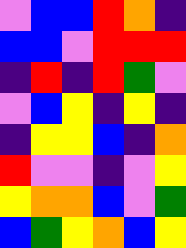[["violet", "blue", "blue", "red", "orange", "indigo"], ["blue", "blue", "violet", "red", "red", "red"], ["indigo", "red", "indigo", "red", "green", "violet"], ["violet", "blue", "yellow", "indigo", "yellow", "indigo"], ["indigo", "yellow", "yellow", "blue", "indigo", "orange"], ["red", "violet", "violet", "indigo", "violet", "yellow"], ["yellow", "orange", "orange", "blue", "violet", "green"], ["blue", "green", "yellow", "orange", "blue", "yellow"]]